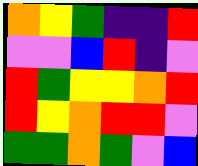[["orange", "yellow", "green", "indigo", "indigo", "red"], ["violet", "violet", "blue", "red", "indigo", "violet"], ["red", "green", "yellow", "yellow", "orange", "red"], ["red", "yellow", "orange", "red", "red", "violet"], ["green", "green", "orange", "green", "violet", "blue"]]